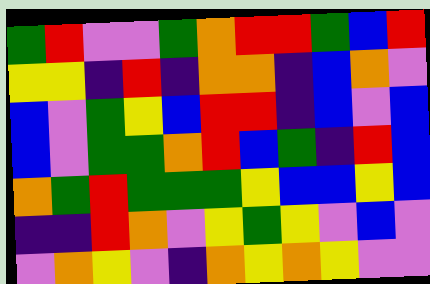[["green", "red", "violet", "violet", "green", "orange", "red", "red", "green", "blue", "red"], ["yellow", "yellow", "indigo", "red", "indigo", "orange", "orange", "indigo", "blue", "orange", "violet"], ["blue", "violet", "green", "yellow", "blue", "red", "red", "indigo", "blue", "violet", "blue"], ["blue", "violet", "green", "green", "orange", "red", "blue", "green", "indigo", "red", "blue"], ["orange", "green", "red", "green", "green", "green", "yellow", "blue", "blue", "yellow", "blue"], ["indigo", "indigo", "red", "orange", "violet", "yellow", "green", "yellow", "violet", "blue", "violet"], ["violet", "orange", "yellow", "violet", "indigo", "orange", "yellow", "orange", "yellow", "violet", "violet"]]